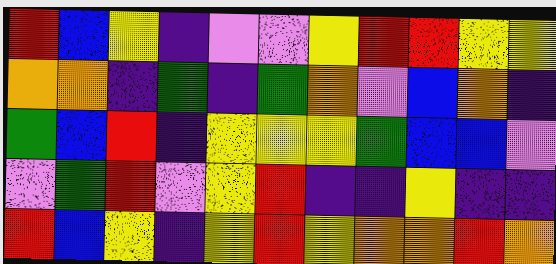[["red", "blue", "yellow", "indigo", "violet", "violet", "yellow", "red", "red", "yellow", "yellow"], ["orange", "orange", "indigo", "green", "indigo", "green", "orange", "violet", "blue", "orange", "indigo"], ["green", "blue", "red", "indigo", "yellow", "yellow", "yellow", "green", "blue", "blue", "violet"], ["violet", "green", "red", "violet", "yellow", "red", "indigo", "indigo", "yellow", "indigo", "indigo"], ["red", "blue", "yellow", "indigo", "yellow", "red", "yellow", "orange", "orange", "red", "orange"]]